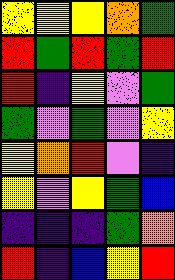[["yellow", "yellow", "yellow", "orange", "green"], ["red", "green", "red", "green", "red"], ["red", "indigo", "yellow", "violet", "green"], ["green", "violet", "green", "violet", "yellow"], ["yellow", "orange", "red", "violet", "indigo"], ["yellow", "violet", "yellow", "green", "blue"], ["indigo", "indigo", "indigo", "green", "orange"], ["red", "indigo", "blue", "yellow", "red"]]